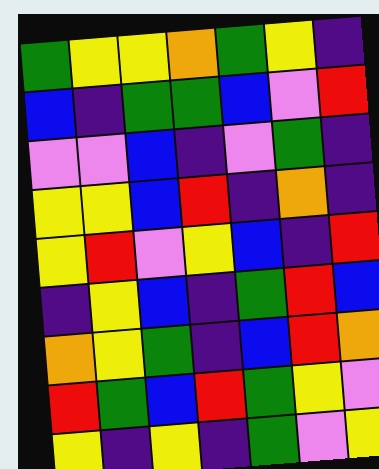[["green", "yellow", "yellow", "orange", "green", "yellow", "indigo"], ["blue", "indigo", "green", "green", "blue", "violet", "red"], ["violet", "violet", "blue", "indigo", "violet", "green", "indigo"], ["yellow", "yellow", "blue", "red", "indigo", "orange", "indigo"], ["yellow", "red", "violet", "yellow", "blue", "indigo", "red"], ["indigo", "yellow", "blue", "indigo", "green", "red", "blue"], ["orange", "yellow", "green", "indigo", "blue", "red", "orange"], ["red", "green", "blue", "red", "green", "yellow", "violet"], ["yellow", "indigo", "yellow", "indigo", "green", "violet", "yellow"]]